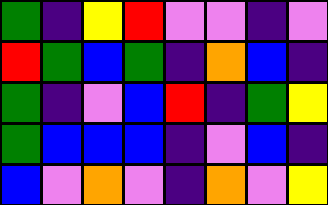[["green", "indigo", "yellow", "red", "violet", "violet", "indigo", "violet"], ["red", "green", "blue", "green", "indigo", "orange", "blue", "indigo"], ["green", "indigo", "violet", "blue", "red", "indigo", "green", "yellow"], ["green", "blue", "blue", "blue", "indigo", "violet", "blue", "indigo"], ["blue", "violet", "orange", "violet", "indigo", "orange", "violet", "yellow"]]